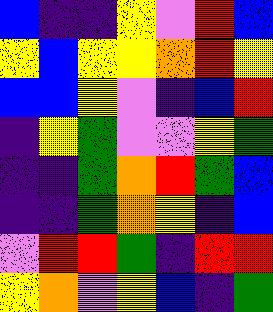[["blue", "indigo", "indigo", "yellow", "violet", "red", "blue"], ["yellow", "blue", "yellow", "yellow", "orange", "red", "yellow"], ["blue", "blue", "yellow", "violet", "indigo", "blue", "red"], ["indigo", "yellow", "green", "violet", "violet", "yellow", "green"], ["indigo", "indigo", "green", "orange", "red", "green", "blue"], ["indigo", "indigo", "green", "orange", "yellow", "indigo", "blue"], ["violet", "red", "red", "green", "indigo", "red", "red"], ["yellow", "orange", "violet", "yellow", "blue", "indigo", "green"]]